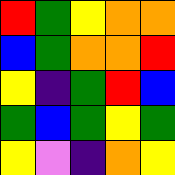[["red", "green", "yellow", "orange", "orange"], ["blue", "green", "orange", "orange", "red"], ["yellow", "indigo", "green", "red", "blue"], ["green", "blue", "green", "yellow", "green"], ["yellow", "violet", "indigo", "orange", "yellow"]]